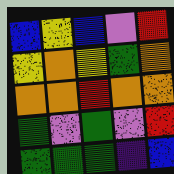[["blue", "yellow", "blue", "violet", "red"], ["yellow", "orange", "yellow", "green", "orange"], ["orange", "orange", "red", "orange", "orange"], ["green", "violet", "green", "violet", "red"], ["green", "green", "green", "indigo", "blue"]]